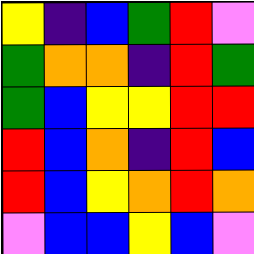[["yellow", "indigo", "blue", "green", "red", "violet"], ["green", "orange", "orange", "indigo", "red", "green"], ["green", "blue", "yellow", "yellow", "red", "red"], ["red", "blue", "orange", "indigo", "red", "blue"], ["red", "blue", "yellow", "orange", "red", "orange"], ["violet", "blue", "blue", "yellow", "blue", "violet"]]